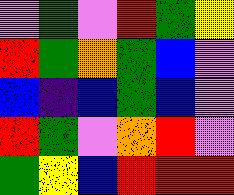[["violet", "green", "violet", "red", "green", "yellow"], ["red", "green", "orange", "green", "blue", "violet"], ["blue", "indigo", "blue", "green", "blue", "violet"], ["red", "green", "violet", "orange", "red", "violet"], ["green", "yellow", "blue", "red", "red", "red"]]